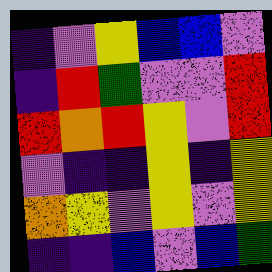[["indigo", "violet", "yellow", "blue", "blue", "violet"], ["indigo", "red", "green", "violet", "violet", "red"], ["red", "orange", "red", "yellow", "violet", "red"], ["violet", "indigo", "indigo", "yellow", "indigo", "yellow"], ["orange", "yellow", "violet", "yellow", "violet", "yellow"], ["indigo", "indigo", "blue", "violet", "blue", "green"]]